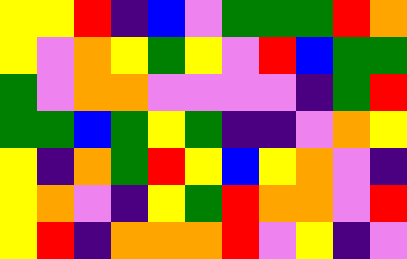[["yellow", "yellow", "red", "indigo", "blue", "violet", "green", "green", "green", "red", "orange"], ["yellow", "violet", "orange", "yellow", "green", "yellow", "violet", "red", "blue", "green", "green"], ["green", "violet", "orange", "orange", "violet", "violet", "violet", "violet", "indigo", "green", "red"], ["green", "green", "blue", "green", "yellow", "green", "indigo", "indigo", "violet", "orange", "yellow"], ["yellow", "indigo", "orange", "green", "red", "yellow", "blue", "yellow", "orange", "violet", "indigo"], ["yellow", "orange", "violet", "indigo", "yellow", "green", "red", "orange", "orange", "violet", "red"], ["yellow", "red", "indigo", "orange", "orange", "orange", "red", "violet", "yellow", "indigo", "violet"]]